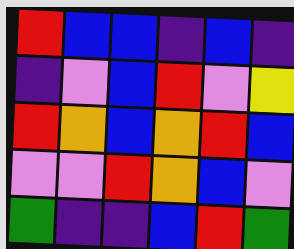[["red", "blue", "blue", "indigo", "blue", "indigo"], ["indigo", "violet", "blue", "red", "violet", "yellow"], ["red", "orange", "blue", "orange", "red", "blue"], ["violet", "violet", "red", "orange", "blue", "violet"], ["green", "indigo", "indigo", "blue", "red", "green"]]